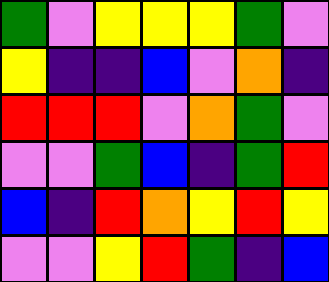[["green", "violet", "yellow", "yellow", "yellow", "green", "violet"], ["yellow", "indigo", "indigo", "blue", "violet", "orange", "indigo"], ["red", "red", "red", "violet", "orange", "green", "violet"], ["violet", "violet", "green", "blue", "indigo", "green", "red"], ["blue", "indigo", "red", "orange", "yellow", "red", "yellow"], ["violet", "violet", "yellow", "red", "green", "indigo", "blue"]]